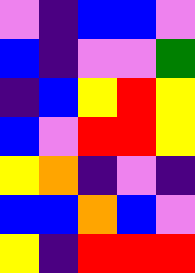[["violet", "indigo", "blue", "blue", "violet"], ["blue", "indigo", "violet", "violet", "green"], ["indigo", "blue", "yellow", "red", "yellow"], ["blue", "violet", "red", "red", "yellow"], ["yellow", "orange", "indigo", "violet", "indigo"], ["blue", "blue", "orange", "blue", "violet"], ["yellow", "indigo", "red", "red", "red"]]